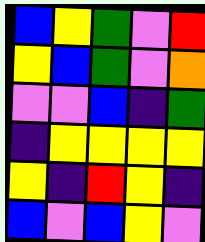[["blue", "yellow", "green", "violet", "red"], ["yellow", "blue", "green", "violet", "orange"], ["violet", "violet", "blue", "indigo", "green"], ["indigo", "yellow", "yellow", "yellow", "yellow"], ["yellow", "indigo", "red", "yellow", "indigo"], ["blue", "violet", "blue", "yellow", "violet"]]